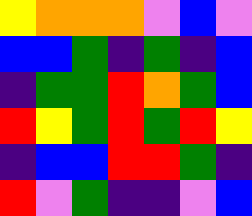[["yellow", "orange", "orange", "orange", "violet", "blue", "violet"], ["blue", "blue", "green", "indigo", "green", "indigo", "blue"], ["indigo", "green", "green", "red", "orange", "green", "blue"], ["red", "yellow", "green", "red", "green", "red", "yellow"], ["indigo", "blue", "blue", "red", "red", "green", "indigo"], ["red", "violet", "green", "indigo", "indigo", "violet", "blue"]]